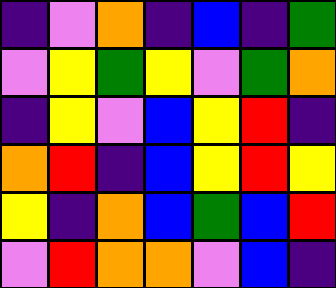[["indigo", "violet", "orange", "indigo", "blue", "indigo", "green"], ["violet", "yellow", "green", "yellow", "violet", "green", "orange"], ["indigo", "yellow", "violet", "blue", "yellow", "red", "indigo"], ["orange", "red", "indigo", "blue", "yellow", "red", "yellow"], ["yellow", "indigo", "orange", "blue", "green", "blue", "red"], ["violet", "red", "orange", "orange", "violet", "blue", "indigo"]]